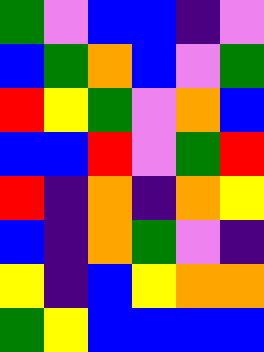[["green", "violet", "blue", "blue", "indigo", "violet"], ["blue", "green", "orange", "blue", "violet", "green"], ["red", "yellow", "green", "violet", "orange", "blue"], ["blue", "blue", "red", "violet", "green", "red"], ["red", "indigo", "orange", "indigo", "orange", "yellow"], ["blue", "indigo", "orange", "green", "violet", "indigo"], ["yellow", "indigo", "blue", "yellow", "orange", "orange"], ["green", "yellow", "blue", "blue", "blue", "blue"]]